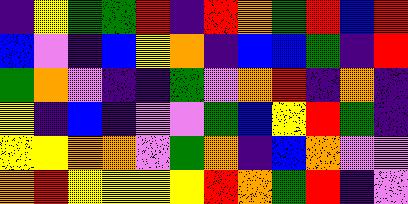[["indigo", "yellow", "green", "green", "red", "indigo", "red", "orange", "green", "red", "blue", "red"], ["blue", "violet", "indigo", "blue", "yellow", "orange", "indigo", "blue", "blue", "green", "indigo", "red"], ["green", "orange", "violet", "indigo", "indigo", "green", "violet", "orange", "red", "indigo", "orange", "indigo"], ["yellow", "indigo", "blue", "indigo", "violet", "violet", "green", "blue", "yellow", "red", "green", "indigo"], ["yellow", "yellow", "orange", "orange", "violet", "green", "orange", "indigo", "blue", "orange", "violet", "violet"], ["orange", "red", "yellow", "yellow", "yellow", "yellow", "red", "orange", "green", "red", "indigo", "violet"]]